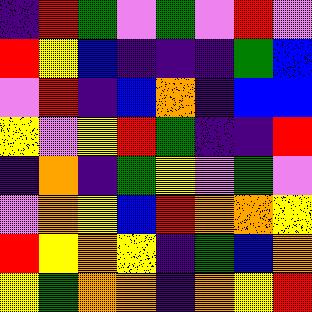[["indigo", "red", "green", "violet", "green", "violet", "red", "violet"], ["red", "yellow", "blue", "indigo", "indigo", "indigo", "green", "blue"], ["violet", "red", "indigo", "blue", "orange", "indigo", "blue", "blue"], ["yellow", "violet", "yellow", "red", "green", "indigo", "indigo", "red"], ["indigo", "orange", "indigo", "green", "yellow", "violet", "green", "violet"], ["violet", "orange", "yellow", "blue", "red", "orange", "orange", "yellow"], ["red", "yellow", "orange", "yellow", "indigo", "green", "blue", "orange"], ["yellow", "green", "orange", "orange", "indigo", "orange", "yellow", "red"]]